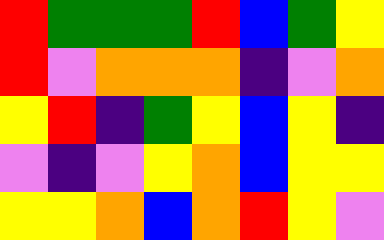[["red", "green", "green", "green", "red", "blue", "green", "yellow"], ["red", "violet", "orange", "orange", "orange", "indigo", "violet", "orange"], ["yellow", "red", "indigo", "green", "yellow", "blue", "yellow", "indigo"], ["violet", "indigo", "violet", "yellow", "orange", "blue", "yellow", "yellow"], ["yellow", "yellow", "orange", "blue", "orange", "red", "yellow", "violet"]]